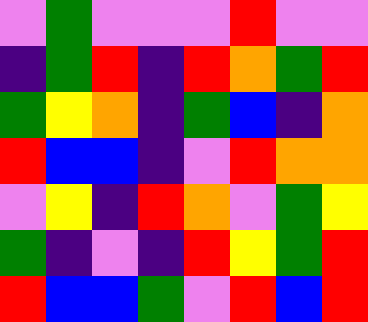[["violet", "green", "violet", "violet", "violet", "red", "violet", "violet"], ["indigo", "green", "red", "indigo", "red", "orange", "green", "red"], ["green", "yellow", "orange", "indigo", "green", "blue", "indigo", "orange"], ["red", "blue", "blue", "indigo", "violet", "red", "orange", "orange"], ["violet", "yellow", "indigo", "red", "orange", "violet", "green", "yellow"], ["green", "indigo", "violet", "indigo", "red", "yellow", "green", "red"], ["red", "blue", "blue", "green", "violet", "red", "blue", "red"]]